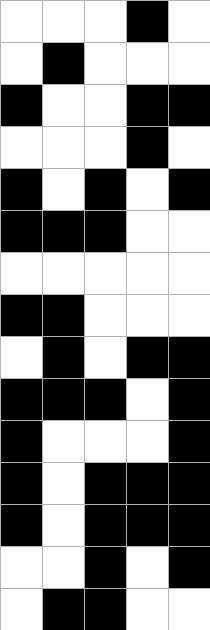[["white", "white", "white", "black", "white"], ["white", "black", "white", "white", "white"], ["black", "white", "white", "black", "black"], ["white", "white", "white", "black", "white"], ["black", "white", "black", "white", "black"], ["black", "black", "black", "white", "white"], ["white", "white", "white", "white", "white"], ["black", "black", "white", "white", "white"], ["white", "black", "white", "black", "black"], ["black", "black", "black", "white", "black"], ["black", "white", "white", "white", "black"], ["black", "white", "black", "black", "black"], ["black", "white", "black", "black", "black"], ["white", "white", "black", "white", "black"], ["white", "black", "black", "white", "white"]]